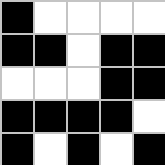[["black", "white", "white", "white", "white"], ["black", "black", "white", "black", "black"], ["white", "white", "white", "black", "black"], ["black", "black", "black", "black", "white"], ["black", "white", "black", "white", "black"]]